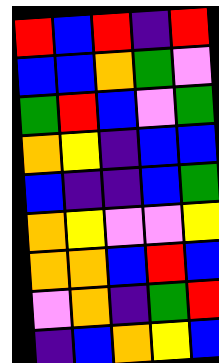[["red", "blue", "red", "indigo", "red"], ["blue", "blue", "orange", "green", "violet"], ["green", "red", "blue", "violet", "green"], ["orange", "yellow", "indigo", "blue", "blue"], ["blue", "indigo", "indigo", "blue", "green"], ["orange", "yellow", "violet", "violet", "yellow"], ["orange", "orange", "blue", "red", "blue"], ["violet", "orange", "indigo", "green", "red"], ["indigo", "blue", "orange", "yellow", "blue"]]